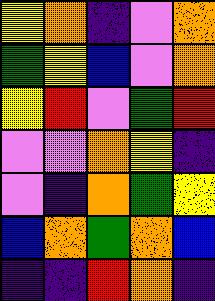[["yellow", "orange", "indigo", "violet", "orange"], ["green", "yellow", "blue", "violet", "orange"], ["yellow", "red", "violet", "green", "red"], ["violet", "violet", "orange", "yellow", "indigo"], ["violet", "indigo", "orange", "green", "yellow"], ["blue", "orange", "green", "orange", "blue"], ["indigo", "indigo", "red", "orange", "indigo"]]